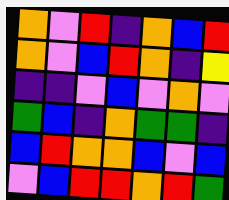[["orange", "violet", "red", "indigo", "orange", "blue", "red"], ["orange", "violet", "blue", "red", "orange", "indigo", "yellow"], ["indigo", "indigo", "violet", "blue", "violet", "orange", "violet"], ["green", "blue", "indigo", "orange", "green", "green", "indigo"], ["blue", "red", "orange", "orange", "blue", "violet", "blue"], ["violet", "blue", "red", "red", "orange", "red", "green"]]